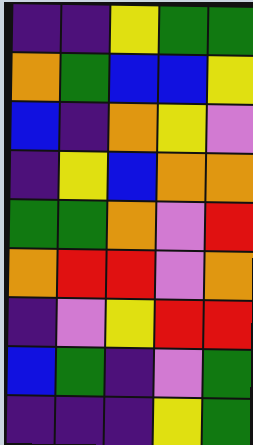[["indigo", "indigo", "yellow", "green", "green"], ["orange", "green", "blue", "blue", "yellow"], ["blue", "indigo", "orange", "yellow", "violet"], ["indigo", "yellow", "blue", "orange", "orange"], ["green", "green", "orange", "violet", "red"], ["orange", "red", "red", "violet", "orange"], ["indigo", "violet", "yellow", "red", "red"], ["blue", "green", "indigo", "violet", "green"], ["indigo", "indigo", "indigo", "yellow", "green"]]